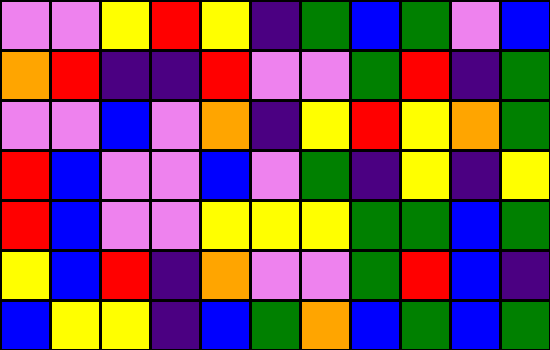[["violet", "violet", "yellow", "red", "yellow", "indigo", "green", "blue", "green", "violet", "blue"], ["orange", "red", "indigo", "indigo", "red", "violet", "violet", "green", "red", "indigo", "green"], ["violet", "violet", "blue", "violet", "orange", "indigo", "yellow", "red", "yellow", "orange", "green"], ["red", "blue", "violet", "violet", "blue", "violet", "green", "indigo", "yellow", "indigo", "yellow"], ["red", "blue", "violet", "violet", "yellow", "yellow", "yellow", "green", "green", "blue", "green"], ["yellow", "blue", "red", "indigo", "orange", "violet", "violet", "green", "red", "blue", "indigo"], ["blue", "yellow", "yellow", "indigo", "blue", "green", "orange", "blue", "green", "blue", "green"]]